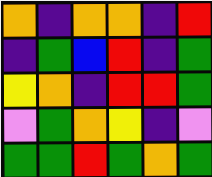[["orange", "indigo", "orange", "orange", "indigo", "red"], ["indigo", "green", "blue", "red", "indigo", "green"], ["yellow", "orange", "indigo", "red", "red", "green"], ["violet", "green", "orange", "yellow", "indigo", "violet"], ["green", "green", "red", "green", "orange", "green"]]